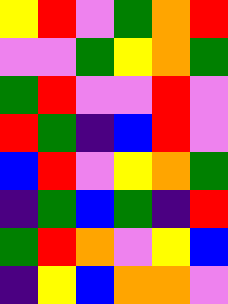[["yellow", "red", "violet", "green", "orange", "red"], ["violet", "violet", "green", "yellow", "orange", "green"], ["green", "red", "violet", "violet", "red", "violet"], ["red", "green", "indigo", "blue", "red", "violet"], ["blue", "red", "violet", "yellow", "orange", "green"], ["indigo", "green", "blue", "green", "indigo", "red"], ["green", "red", "orange", "violet", "yellow", "blue"], ["indigo", "yellow", "blue", "orange", "orange", "violet"]]